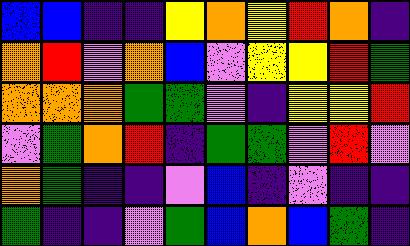[["blue", "blue", "indigo", "indigo", "yellow", "orange", "yellow", "red", "orange", "indigo"], ["orange", "red", "violet", "orange", "blue", "violet", "yellow", "yellow", "red", "green"], ["orange", "orange", "orange", "green", "green", "violet", "indigo", "yellow", "yellow", "red"], ["violet", "green", "orange", "red", "indigo", "green", "green", "violet", "red", "violet"], ["orange", "green", "indigo", "indigo", "violet", "blue", "indigo", "violet", "indigo", "indigo"], ["green", "indigo", "indigo", "violet", "green", "blue", "orange", "blue", "green", "indigo"]]